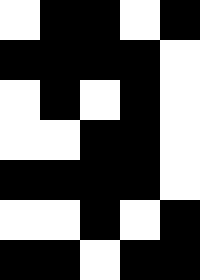[["white", "black", "black", "white", "black"], ["black", "black", "black", "black", "white"], ["white", "black", "white", "black", "white"], ["white", "white", "black", "black", "white"], ["black", "black", "black", "black", "white"], ["white", "white", "black", "white", "black"], ["black", "black", "white", "black", "black"]]